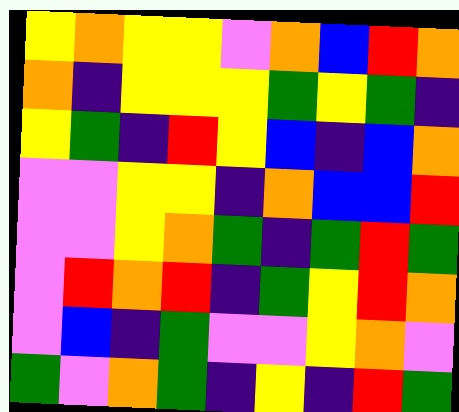[["yellow", "orange", "yellow", "yellow", "violet", "orange", "blue", "red", "orange"], ["orange", "indigo", "yellow", "yellow", "yellow", "green", "yellow", "green", "indigo"], ["yellow", "green", "indigo", "red", "yellow", "blue", "indigo", "blue", "orange"], ["violet", "violet", "yellow", "yellow", "indigo", "orange", "blue", "blue", "red"], ["violet", "violet", "yellow", "orange", "green", "indigo", "green", "red", "green"], ["violet", "red", "orange", "red", "indigo", "green", "yellow", "red", "orange"], ["violet", "blue", "indigo", "green", "violet", "violet", "yellow", "orange", "violet"], ["green", "violet", "orange", "green", "indigo", "yellow", "indigo", "red", "green"]]